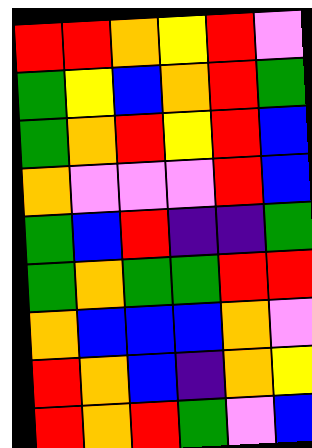[["red", "red", "orange", "yellow", "red", "violet"], ["green", "yellow", "blue", "orange", "red", "green"], ["green", "orange", "red", "yellow", "red", "blue"], ["orange", "violet", "violet", "violet", "red", "blue"], ["green", "blue", "red", "indigo", "indigo", "green"], ["green", "orange", "green", "green", "red", "red"], ["orange", "blue", "blue", "blue", "orange", "violet"], ["red", "orange", "blue", "indigo", "orange", "yellow"], ["red", "orange", "red", "green", "violet", "blue"]]